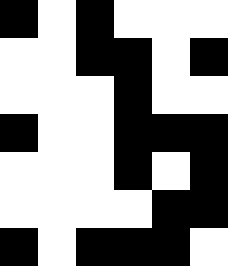[["black", "white", "black", "white", "white", "white"], ["white", "white", "black", "black", "white", "black"], ["white", "white", "white", "black", "white", "white"], ["black", "white", "white", "black", "black", "black"], ["white", "white", "white", "black", "white", "black"], ["white", "white", "white", "white", "black", "black"], ["black", "white", "black", "black", "black", "white"]]